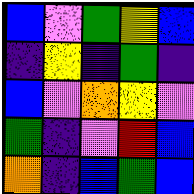[["blue", "violet", "green", "yellow", "blue"], ["indigo", "yellow", "indigo", "green", "indigo"], ["blue", "violet", "orange", "yellow", "violet"], ["green", "indigo", "violet", "red", "blue"], ["orange", "indigo", "blue", "green", "blue"]]